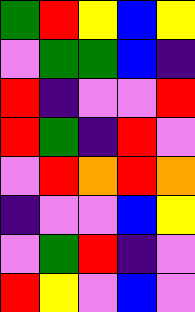[["green", "red", "yellow", "blue", "yellow"], ["violet", "green", "green", "blue", "indigo"], ["red", "indigo", "violet", "violet", "red"], ["red", "green", "indigo", "red", "violet"], ["violet", "red", "orange", "red", "orange"], ["indigo", "violet", "violet", "blue", "yellow"], ["violet", "green", "red", "indigo", "violet"], ["red", "yellow", "violet", "blue", "violet"]]